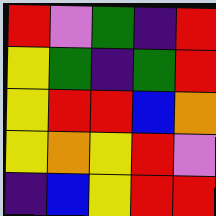[["red", "violet", "green", "indigo", "red"], ["yellow", "green", "indigo", "green", "red"], ["yellow", "red", "red", "blue", "orange"], ["yellow", "orange", "yellow", "red", "violet"], ["indigo", "blue", "yellow", "red", "red"]]